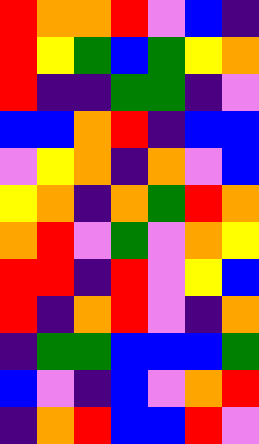[["red", "orange", "orange", "red", "violet", "blue", "indigo"], ["red", "yellow", "green", "blue", "green", "yellow", "orange"], ["red", "indigo", "indigo", "green", "green", "indigo", "violet"], ["blue", "blue", "orange", "red", "indigo", "blue", "blue"], ["violet", "yellow", "orange", "indigo", "orange", "violet", "blue"], ["yellow", "orange", "indigo", "orange", "green", "red", "orange"], ["orange", "red", "violet", "green", "violet", "orange", "yellow"], ["red", "red", "indigo", "red", "violet", "yellow", "blue"], ["red", "indigo", "orange", "red", "violet", "indigo", "orange"], ["indigo", "green", "green", "blue", "blue", "blue", "green"], ["blue", "violet", "indigo", "blue", "violet", "orange", "red"], ["indigo", "orange", "red", "blue", "blue", "red", "violet"]]